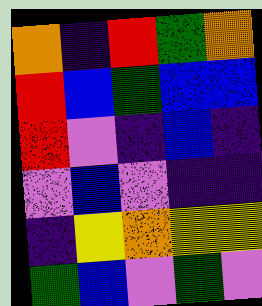[["orange", "indigo", "red", "green", "orange"], ["red", "blue", "green", "blue", "blue"], ["red", "violet", "indigo", "blue", "indigo"], ["violet", "blue", "violet", "indigo", "indigo"], ["indigo", "yellow", "orange", "yellow", "yellow"], ["green", "blue", "violet", "green", "violet"]]